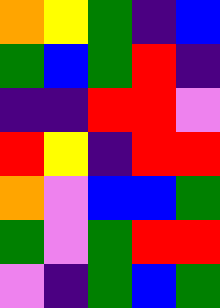[["orange", "yellow", "green", "indigo", "blue"], ["green", "blue", "green", "red", "indigo"], ["indigo", "indigo", "red", "red", "violet"], ["red", "yellow", "indigo", "red", "red"], ["orange", "violet", "blue", "blue", "green"], ["green", "violet", "green", "red", "red"], ["violet", "indigo", "green", "blue", "green"]]